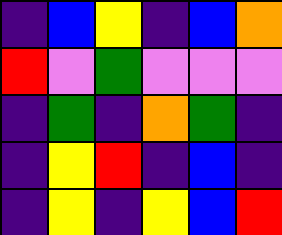[["indigo", "blue", "yellow", "indigo", "blue", "orange"], ["red", "violet", "green", "violet", "violet", "violet"], ["indigo", "green", "indigo", "orange", "green", "indigo"], ["indigo", "yellow", "red", "indigo", "blue", "indigo"], ["indigo", "yellow", "indigo", "yellow", "blue", "red"]]